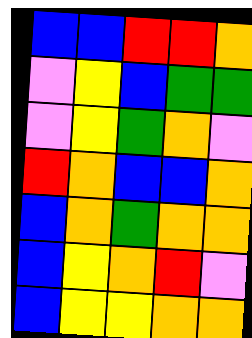[["blue", "blue", "red", "red", "orange"], ["violet", "yellow", "blue", "green", "green"], ["violet", "yellow", "green", "orange", "violet"], ["red", "orange", "blue", "blue", "orange"], ["blue", "orange", "green", "orange", "orange"], ["blue", "yellow", "orange", "red", "violet"], ["blue", "yellow", "yellow", "orange", "orange"]]